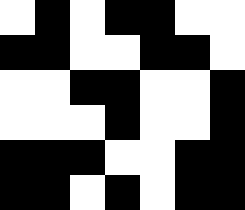[["white", "black", "white", "black", "black", "white", "white"], ["black", "black", "white", "white", "black", "black", "white"], ["white", "white", "black", "black", "white", "white", "black"], ["white", "white", "white", "black", "white", "white", "black"], ["black", "black", "black", "white", "white", "black", "black"], ["black", "black", "white", "black", "white", "black", "black"]]